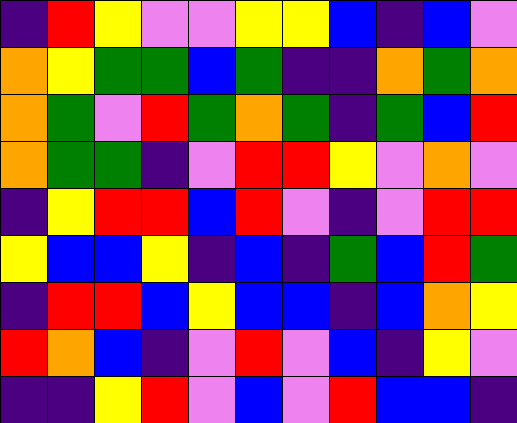[["indigo", "red", "yellow", "violet", "violet", "yellow", "yellow", "blue", "indigo", "blue", "violet"], ["orange", "yellow", "green", "green", "blue", "green", "indigo", "indigo", "orange", "green", "orange"], ["orange", "green", "violet", "red", "green", "orange", "green", "indigo", "green", "blue", "red"], ["orange", "green", "green", "indigo", "violet", "red", "red", "yellow", "violet", "orange", "violet"], ["indigo", "yellow", "red", "red", "blue", "red", "violet", "indigo", "violet", "red", "red"], ["yellow", "blue", "blue", "yellow", "indigo", "blue", "indigo", "green", "blue", "red", "green"], ["indigo", "red", "red", "blue", "yellow", "blue", "blue", "indigo", "blue", "orange", "yellow"], ["red", "orange", "blue", "indigo", "violet", "red", "violet", "blue", "indigo", "yellow", "violet"], ["indigo", "indigo", "yellow", "red", "violet", "blue", "violet", "red", "blue", "blue", "indigo"]]